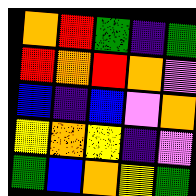[["orange", "red", "green", "indigo", "green"], ["red", "orange", "red", "orange", "violet"], ["blue", "indigo", "blue", "violet", "orange"], ["yellow", "orange", "yellow", "indigo", "violet"], ["green", "blue", "orange", "yellow", "green"]]